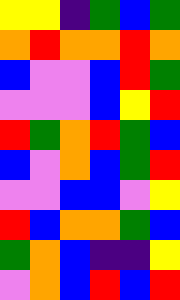[["yellow", "yellow", "indigo", "green", "blue", "green"], ["orange", "red", "orange", "orange", "red", "orange"], ["blue", "violet", "violet", "blue", "red", "green"], ["violet", "violet", "violet", "blue", "yellow", "red"], ["red", "green", "orange", "red", "green", "blue"], ["blue", "violet", "orange", "blue", "green", "red"], ["violet", "violet", "blue", "blue", "violet", "yellow"], ["red", "blue", "orange", "orange", "green", "blue"], ["green", "orange", "blue", "indigo", "indigo", "yellow"], ["violet", "orange", "blue", "red", "blue", "red"]]